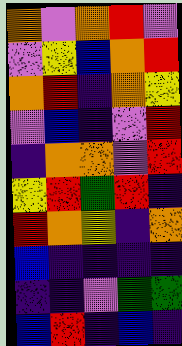[["orange", "violet", "orange", "red", "violet"], ["violet", "yellow", "blue", "orange", "red"], ["orange", "red", "indigo", "orange", "yellow"], ["violet", "blue", "indigo", "violet", "red"], ["indigo", "orange", "orange", "violet", "red"], ["yellow", "red", "green", "red", "indigo"], ["red", "orange", "yellow", "indigo", "orange"], ["blue", "indigo", "indigo", "indigo", "indigo"], ["indigo", "indigo", "violet", "green", "green"], ["blue", "red", "indigo", "blue", "indigo"]]